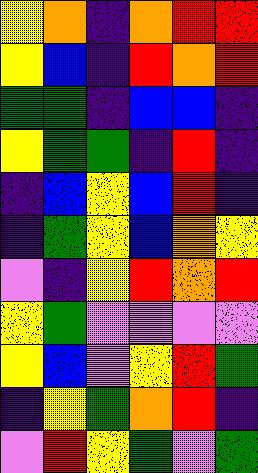[["yellow", "orange", "indigo", "orange", "red", "red"], ["yellow", "blue", "indigo", "red", "orange", "red"], ["green", "green", "indigo", "blue", "blue", "indigo"], ["yellow", "green", "green", "indigo", "red", "indigo"], ["indigo", "blue", "yellow", "blue", "red", "indigo"], ["indigo", "green", "yellow", "blue", "orange", "yellow"], ["violet", "indigo", "yellow", "red", "orange", "red"], ["yellow", "green", "violet", "violet", "violet", "violet"], ["yellow", "blue", "violet", "yellow", "red", "green"], ["indigo", "yellow", "green", "orange", "red", "indigo"], ["violet", "red", "yellow", "green", "violet", "green"]]